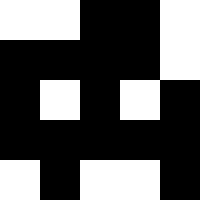[["white", "white", "black", "black", "white"], ["black", "black", "black", "black", "white"], ["black", "white", "black", "white", "black"], ["black", "black", "black", "black", "black"], ["white", "black", "white", "white", "black"]]